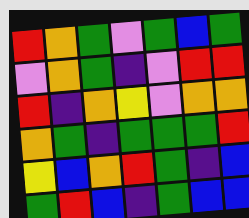[["red", "orange", "green", "violet", "green", "blue", "green"], ["violet", "orange", "green", "indigo", "violet", "red", "red"], ["red", "indigo", "orange", "yellow", "violet", "orange", "orange"], ["orange", "green", "indigo", "green", "green", "green", "red"], ["yellow", "blue", "orange", "red", "green", "indigo", "blue"], ["green", "red", "blue", "indigo", "green", "blue", "blue"]]